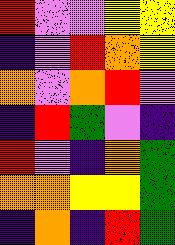[["red", "violet", "violet", "yellow", "yellow"], ["indigo", "violet", "red", "orange", "yellow"], ["orange", "violet", "orange", "red", "violet"], ["indigo", "red", "green", "violet", "indigo"], ["red", "violet", "indigo", "orange", "green"], ["orange", "orange", "yellow", "yellow", "green"], ["indigo", "orange", "indigo", "red", "green"]]